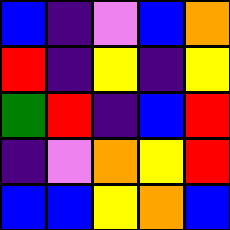[["blue", "indigo", "violet", "blue", "orange"], ["red", "indigo", "yellow", "indigo", "yellow"], ["green", "red", "indigo", "blue", "red"], ["indigo", "violet", "orange", "yellow", "red"], ["blue", "blue", "yellow", "orange", "blue"]]